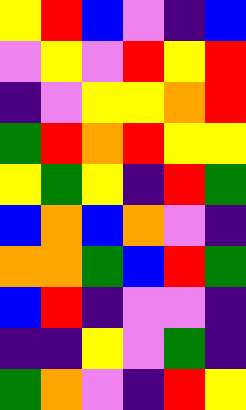[["yellow", "red", "blue", "violet", "indigo", "blue"], ["violet", "yellow", "violet", "red", "yellow", "red"], ["indigo", "violet", "yellow", "yellow", "orange", "red"], ["green", "red", "orange", "red", "yellow", "yellow"], ["yellow", "green", "yellow", "indigo", "red", "green"], ["blue", "orange", "blue", "orange", "violet", "indigo"], ["orange", "orange", "green", "blue", "red", "green"], ["blue", "red", "indigo", "violet", "violet", "indigo"], ["indigo", "indigo", "yellow", "violet", "green", "indigo"], ["green", "orange", "violet", "indigo", "red", "yellow"]]